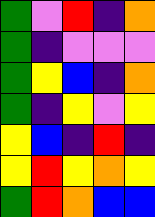[["green", "violet", "red", "indigo", "orange"], ["green", "indigo", "violet", "violet", "violet"], ["green", "yellow", "blue", "indigo", "orange"], ["green", "indigo", "yellow", "violet", "yellow"], ["yellow", "blue", "indigo", "red", "indigo"], ["yellow", "red", "yellow", "orange", "yellow"], ["green", "red", "orange", "blue", "blue"]]